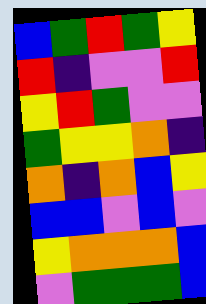[["blue", "green", "red", "green", "yellow"], ["red", "indigo", "violet", "violet", "red"], ["yellow", "red", "green", "violet", "violet"], ["green", "yellow", "yellow", "orange", "indigo"], ["orange", "indigo", "orange", "blue", "yellow"], ["blue", "blue", "violet", "blue", "violet"], ["yellow", "orange", "orange", "orange", "blue"], ["violet", "green", "green", "green", "blue"]]